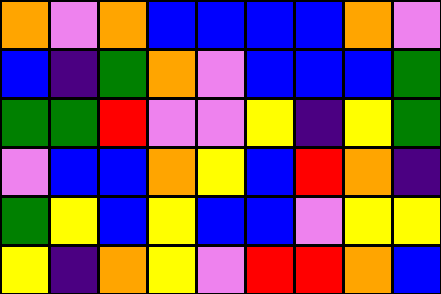[["orange", "violet", "orange", "blue", "blue", "blue", "blue", "orange", "violet"], ["blue", "indigo", "green", "orange", "violet", "blue", "blue", "blue", "green"], ["green", "green", "red", "violet", "violet", "yellow", "indigo", "yellow", "green"], ["violet", "blue", "blue", "orange", "yellow", "blue", "red", "orange", "indigo"], ["green", "yellow", "blue", "yellow", "blue", "blue", "violet", "yellow", "yellow"], ["yellow", "indigo", "orange", "yellow", "violet", "red", "red", "orange", "blue"]]